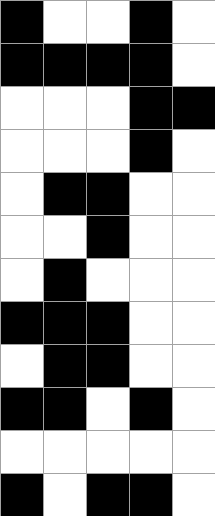[["black", "white", "white", "black", "white"], ["black", "black", "black", "black", "white"], ["white", "white", "white", "black", "black"], ["white", "white", "white", "black", "white"], ["white", "black", "black", "white", "white"], ["white", "white", "black", "white", "white"], ["white", "black", "white", "white", "white"], ["black", "black", "black", "white", "white"], ["white", "black", "black", "white", "white"], ["black", "black", "white", "black", "white"], ["white", "white", "white", "white", "white"], ["black", "white", "black", "black", "white"]]